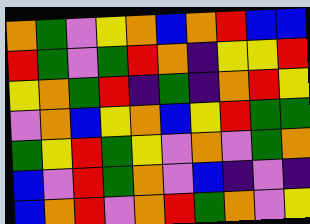[["orange", "green", "violet", "yellow", "orange", "blue", "orange", "red", "blue", "blue"], ["red", "green", "violet", "green", "red", "orange", "indigo", "yellow", "yellow", "red"], ["yellow", "orange", "green", "red", "indigo", "green", "indigo", "orange", "red", "yellow"], ["violet", "orange", "blue", "yellow", "orange", "blue", "yellow", "red", "green", "green"], ["green", "yellow", "red", "green", "yellow", "violet", "orange", "violet", "green", "orange"], ["blue", "violet", "red", "green", "orange", "violet", "blue", "indigo", "violet", "indigo"], ["blue", "orange", "red", "violet", "orange", "red", "green", "orange", "violet", "yellow"]]